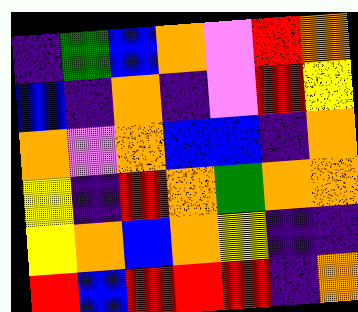[["indigo", "green", "blue", "orange", "violet", "red", "orange"], ["blue", "indigo", "orange", "indigo", "violet", "red", "yellow"], ["orange", "violet", "orange", "blue", "blue", "indigo", "orange"], ["yellow", "indigo", "red", "orange", "green", "orange", "orange"], ["yellow", "orange", "blue", "orange", "yellow", "indigo", "indigo"], ["red", "blue", "red", "red", "red", "indigo", "orange"]]